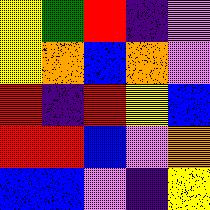[["yellow", "green", "red", "indigo", "violet"], ["yellow", "orange", "blue", "orange", "violet"], ["red", "indigo", "red", "yellow", "blue"], ["red", "red", "blue", "violet", "orange"], ["blue", "blue", "violet", "indigo", "yellow"]]